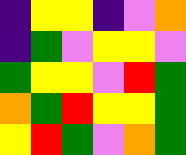[["indigo", "yellow", "yellow", "indigo", "violet", "orange"], ["indigo", "green", "violet", "yellow", "yellow", "violet"], ["green", "yellow", "yellow", "violet", "red", "green"], ["orange", "green", "red", "yellow", "yellow", "green"], ["yellow", "red", "green", "violet", "orange", "green"]]